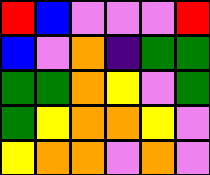[["red", "blue", "violet", "violet", "violet", "red"], ["blue", "violet", "orange", "indigo", "green", "green"], ["green", "green", "orange", "yellow", "violet", "green"], ["green", "yellow", "orange", "orange", "yellow", "violet"], ["yellow", "orange", "orange", "violet", "orange", "violet"]]